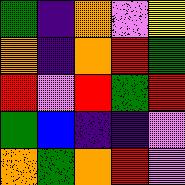[["green", "indigo", "orange", "violet", "yellow"], ["orange", "indigo", "orange", "red", "green"], ["red", "violet", "red", "green", "red"], ["green", "blue", "indigo", "indigo", "violet"], ["orange", "green", "orange", "red", "violet"]]